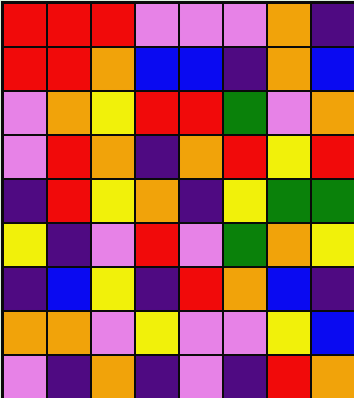[["red", "red", "red", "violet", "violet", "violet", "orange", "indigo"], ["red", "red", "orange", "blue", "blue", "indigo", "orange", "blue"], ["violet", "orange", "yellow", "red", "red", "green", "violet", "orange"], ["violet", "red", "orange", "indigo", "orange", "red", "yellow", "red"], ["indigo", "red", "yellow", "orange", "indigo", "yellow", "green", "green"], ["yellow", "indigo", "violet", "red", "violet", "green", "orange", "yellow"], ["indigo", "blue", "yellow", "indigo", "red", "orange", "blue", "indigo"], ["orange", "orange", "violet", "yellow", "violet", "violet", "yellow", "blue"], ["violet", "indigo", "orange", "indigo", "violet", "indigo", "red", "orange"]]